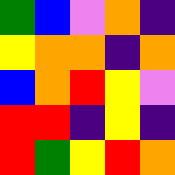[["green", "blue", "violet", "orange", "indigo"], ["yellow", "orange", "orange", "indigo", "orange"], ["blue", "orange", "red", "yellow", "violet"], ["red", "red", "indigo", "yellow", "indigo"], ["red", "green", "yellow", "red", "orange"]]